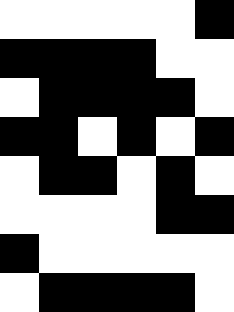[["white", "white", "white", "white", "white", "black"], ["black", "black", "black", "black", "white", "white"], ["white", "black", "black", "black", "black", "white"], ["black", "black", "white", "black", "white", "black"], ["white", "black", "black", "white", "black", "white"], ["white", "white", "white", "white", "black", "black"], ["black", "white", "white", "white", "white", "white"], ["white", "black", "black", "black", "black", "white"]]